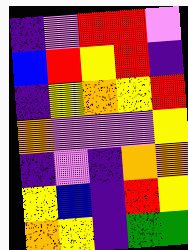[["indigo", "violet", "red", "red", "violet"], ["blue", "red", "yellow", "red", "indigo"], ["indigo", "yellow", "orange", "yellow", "red"], ["orange", "violet", "violet", "violet", "yellow"], ["indigo", "violet", "indigo", "orange", "orange"], ["yellow", "blue", "indigo", "red", "yellow"], ["orange", "yellow", "indigo", "green", "green"]]